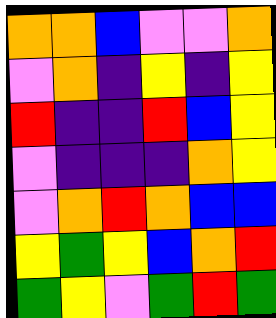[["orange", "orange", "blue", "violet", "violet", "orange"], ["violet", "orange", "indigo", "yellow", "indigo", "yellow"], ["red", "indigo", "indigo", "red", "blue", "yellow"], ["violet", "indigo", "indigo", "indigo", "orange", "yellow"], ["violet", "orange", "red", "orange", "blue", "blue"], ["yellow", "green", "yellow", "blue", "orange", "red"], ["green", "yellow", "violet", "green", "red", "green"]]